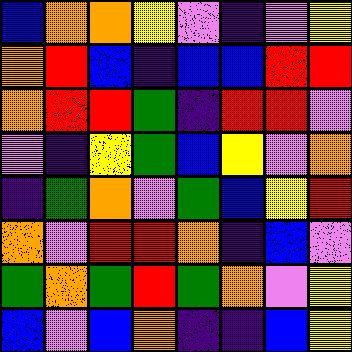[["blue", "orange", "orange", "yellow", "violet", "indigo", "violet", "yellow"], ["orange", "red", "blue", "indigo", "blue", "blue", "red", "red"], ["orange", "red", "red", "green", "indigo", "red", "red", "violet"], ["violet", "indigo", "yellow", "green", "blue", "yellow", "violet", "orange"], ["indigo", "green", "orange", "violet", "green", "blue", "yellow", "red"], ["orange", "violet", "red", "red", "orange", "indigo", "blue", "violet"], ["green", "orange", "green", "red", "green", "orange", "violet", "yellow"], ["blue", "violet", "blue", "orange", "indigo", "indigo", "blue", "yellow"]]